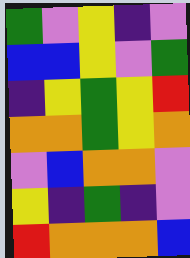[["green", "violet", "yellow", "indigo", "violet"], ["blue", "blue", "yellow", "violet", "green"], ["indigo", "yellow", "green", "yellow", "red"], ["orange", "orange", "green", "yellow", "orange"], ["violet", "blue", "orange", "orange", "violet"], ["yellow", "indigo", "green", "indigo", "violet"], ["red", "orange", "orange", "orange", "blue"]]